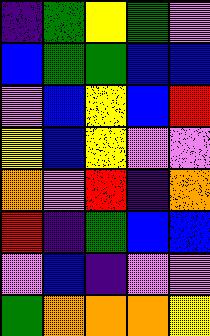[["indigo", "green", "yellow", "green", "violet"], ["blue", "green", "green", "blue", "blue"], ["violet", "blue", "yellow", "blue", "red"], ["yellow", "blue", "yellow", "violet", "violet"], ["orange", "violet", "red", "indigo", "orange"], ["red", "indigo", "green", "blue", "blue"], ["violet", "blue", "indigo", "violet", "violet"], ["green", "orange", "orange", "orange", "yellow"]]